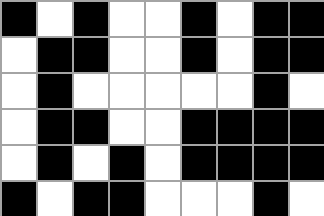[["black", "white", "black", "white", "white", "black", "white", "black", "black"], ["white", "black", "black", "white", "white", "black", "white", "black", "black"], ["white", "black", "white", "white", "white", "white", "white", "black", "white"], ["white", "black", "black", "white", "white", "black", "black", "black", "black"], ["white", "black", "white", "black", "white", "black", "black", "black", "black"], ["black", "white", "black", "black", "white", "white", "white", "black", "white"]]